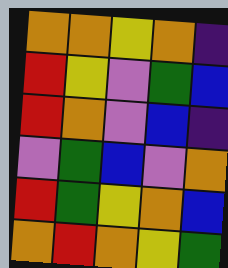[["orange", "orange", "yellow", "orange", "indigo"], ["red", "yellow", "violet", "green", "blue"], ["red", "orange", "violet", "blue", "indigo"], ["violet", "green", "blue", "violet", "orange"], ["red", "green", "yellow", "orange", "blue"], ["orange", "red", "orange", "yellow", "green"]]